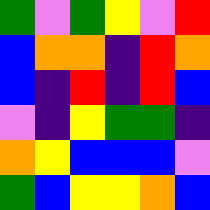[["green", "violet", "green", "yellow", "violet", "red"], ["blue", "orange", "orange", "indigo", "red", "orange"], ["blue", "indigo", "red", "indigo", "red", "blue"], ["violet", "indigo", "yellow", "green", "green", "indigo"], ["orange", "yellow", "blue", "blue", "blue", "violet"], ["green", "blue", "yellow", "yellow", "orange", "blue"]]